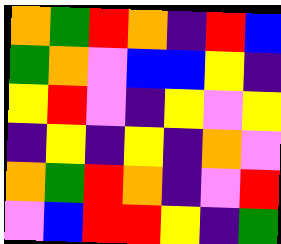[["orange", "green", "red", "orange", "indigo", "red", "blue"], ["green", "orange", "violet", "blue", "blue", "yellow", "indigo"], ["yellow", "red", "violet", "indigo", "yellow", "violet", "yellow"], ["indigo", "yellow", "indigo", "yellow", "indigo", "orange", "violet"], ["orange", "green", "red", "orange", "indigo", "violet", "red"], ["violet", "blue", "red", "red", "yellow", "indigo", "green"]]